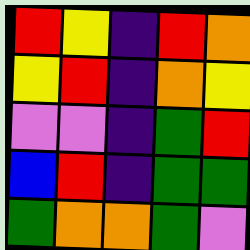[["red", "yellow", "indigo", "red", "orange"], ["yellow", "red", "indigo", "orange", "yellow"], ["violet", "violet", "indigo", "green", "red"], ["blue", "red", "indigo", "green", "green"], ["green", "orange", "orange", "green", "violet"]]